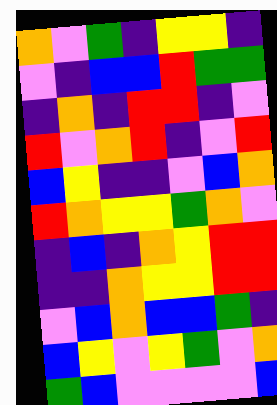[["orange", "violet", "green", "indigo", "yellow", "yellow", "indigo"], ["violet", "indigo", "blue", "blue", "red", "green", "green"], ["indigo", "orange", "indigo", "red", "red", "indigo", "violet"], ["red", "violet", "orange", "red", "indigo", "violet", "red"], ["blue", "yellow", "indigo", "indigo", "violet", "blue", "orange"], ["red", "orange", "yellow", "yellow", "green", "orange", "violet"], ["indigo", "blue", "indigo", "orange", "yellow", "red", "red"], ["indigo", "indigo", "orange", "yellow", "yellow", "red", "red"], ["violet", "blue", "orange", "blue", "blue", "green", "indigo"], ["blue", "yellow", "violet", "yellow", "green", "violet", "orange"], ["green", "blue", "violet", "violet", "violet", "violet", "blue"]]